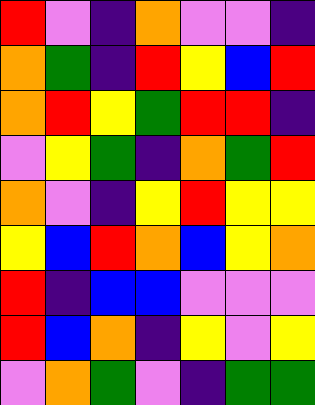[["red", "violet", "indigo", "orange", "violet", "violet", "indigo"], ["orange", "green", "indigo", "red", "yellow", "blue", "red"], ["orange", "red", "yellow", "green", "red", "red", "indigo"], ["violet", "yellow", "green", "indigo", "orange", "green", "red"], ["orange", "violet", "indigo", "yellow", "red", "yellow", "yellow"], ["yellow", "blue", "red", "orange", "blue", "yellow", "orange"], ["red", "indigo", "blue", "blue", "violet", "violet", "violet"], ["red", "blue", "orange", "indigo", "yellow", "violet", "yellow"], ["violet", "orange", "green", "violet", "indigo", "green", "green"]]